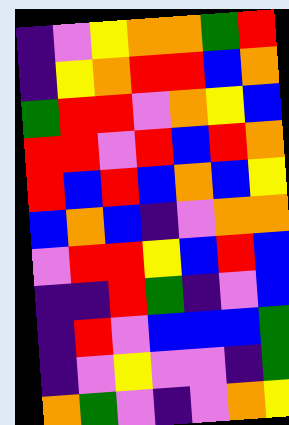[["indigo", "violet", "yellow", "orange", "orange", "green", "red"], ["indigo", "yellow", "orange", "red", "red", "blue", "orange"], ["green", "red", "red", "violet", "orange", "yellow", "blue"], ["red", "red", "violet", "red", "blue", "red", "orange"], ["red", "blue", "red", "blue", "orange", "blue", "yellow"], ["blue", "orange", "blue", "indigo", "violet", "orange", "orange"], ["violet", "red", "red", "yellow", "blue", "red", "blue"], ["indigo", "indigo", "red", "green", "indigo", "violet", "blue"], ["indigo", "red", "violet", "blue", "blue", "blue", "green"], ["indigo", "violet", "yellow", "violet", "violet", "indigo", "green"], ["orange", "green", "violet", "indigo", "violet", "orange", "yellow"]]